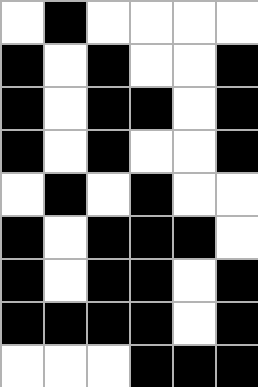[["white", "black", "white", "white", "white", "white"], ["black", "white", "black", "white", "white", "black"], ["black", "white", "black", "black", "white", "black"], ["black", "white", "black", "white", "white", "black"], ["white", "black", "white", "black", "white", "white"], ["black", "white", "black", "black", "black", "white"], ["black", "white", "black", "black", "white", "black"], ["black", "black", "black", "black", "white", "black"], ["white", "white", "white", "black", "black", "black"]]